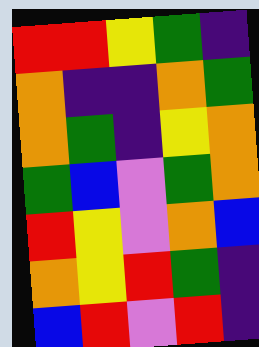[["red", "red", "yellow", "green", "indigo"], ["orange", "indigo", "indigo", "orange", "green"], ["orange", "green", "indigo", "yellow", "orange"], ["green", "blue", "violet", "green", "orange"], ["red", "yellow", "violet", "orange", "blue"], ["orange", "yellow", "red", "green", "indigo"], ["blue", "red", "violet", "red", "indigo"]]